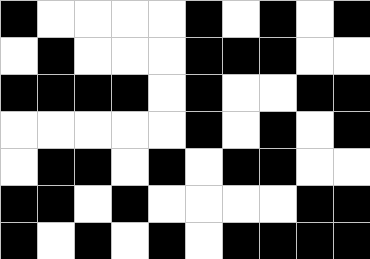[["black", "white", "white", "white", "white", "black", "white", "black", "white", "black"], ["white", "black", "white", "white", "white", "black", "black", "black", "white", "white"], ["black", "black", "black", "black", "white", "black", "white", "white", "black", "black"], ["white", "white", "white", "white", "white", "black", "white", "black", "white", "black"], ["white", "black", "black", "white", "black", "white", "black", "black", "white", "white"], ["black", "black", "white", "black", "white", "white", "white", "white", "black", "black"], ["black", "white", "black", "white", "black", "white", "black", "black", "black", "black"]]